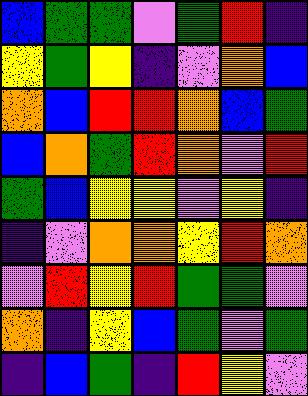[["blue", "green", "green", "violet", "green", "red", "indigo"], ["yellow", "green", "yellow", "indigo", "violet", "orange", "blue"], ["orange", "blue", "red", "red", "orange", "blue", "green"], ["blue", "orange", "green", "red", "orange", "violet", "red"], ["green", "blue", "yellow", "yellow", "violet", "yellow", "indigo"], ["indigo", "violet", "orange", "orange", "yellow", "red", "orange"], ["violet", "red", "yellow", "red", "green", "green", "violet"], ["orange", "indigo", "yellow", "blue", "green", "violet", "green"], ["indigo", "blue", "green", "indigo", "red", "yellow", "violet"]]